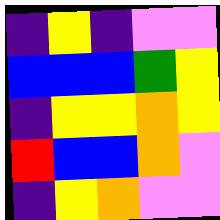[["indigo", "yellow", "indigo", "violet", "violet"], ["blue", "blue", "blue", "green", "yellow"], ["indigo", "yellow", "yellow", "orange", "yellow"], ["red", "blue", "blue", "orange", "violet"], ["indigo", "yellow", "orange", "violet", "violet"]]